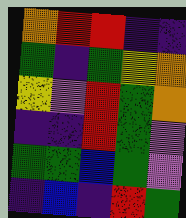[["orange", "red", "red", "indigo", "indigo"], ["green", "indigo", "green", "yellow", "orange"], ["yellow", "violet", "red", "green", "orange"], ["indigo", "indigo", "red", "green", "violet"], ["green", "green", "blue", "green", "violet"], ["indigo", "blue", "indigo", "red", "green"]]